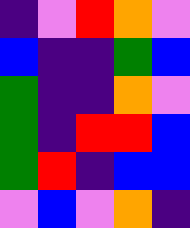[["indigo", "violet", "red", "orange", "violet"], ["blue", "indigo", "indigo", "green", "blue"], ["green", "indigo", "indigo", "orange", "violet"], ["green", "indigo", "red", "red", "blue"], ["green", "red", "indigo", "blue", "blue"], ["violet", "blue", "violet", "orange", "indigo"]]